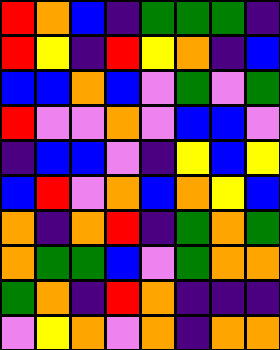[["red", "orange", "blue", "indigo", "green", "green", "green", "indigo"], ["red", "yellow", "indigo", "red", "yellow", "orange", "indigo", "blue"], ["blue", "blue", "orange", "blue", "violet", "green", "violet", "green"], ["red", "violet", "violet", "orange", "violet", "blue", "blue", "violet"], ["indigo", "blue", "blue", "violet", "indigo", "yellow", "blue", "yellow"], ["blue", "red", "violet", "orange", "blue", "orange", "yellow", "blue"], ["orange", "indigo", "orange", "red", "indigo", "green", "orange", "green"], ["orange", "green", "green", "blue", "violet", "green", "orange", "orange"], ["green", "orange", "indigo", "red", "orange", "indigo", "indigo", "indigo"], ["violet", "yellow", "orange", "violet", "orange", "indigo", "orange", "orange"]]